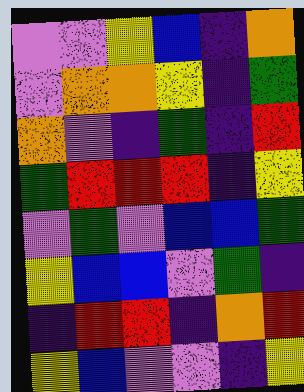[["violet", "violet", "yellow", "blue", "indigo", "orange"], ["violet", "orange", "orange", "yellow", "indigo", "green"], ["orange", "violet", "indigo", "green", "indigo", "red"], ["green", "red", "red", "red", "indigo", "yellow"], ["violet", "green", "violet", "blue", "blue", "green"], ["yellow", "blue", "blue", "violet", "green", "indigo"], ["indigo", "red", "red", "indigo", "orange", "red"], ["yellow", "blue", "violet", "violet", "indigo", "yellow"]]